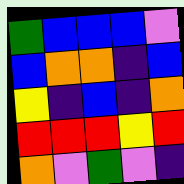[["green", "blue", "blue", "blue", "violet"], ["blue", "orange", "orange", "indigo", "blue"], ["yellow", "indigo", "blue", "indigo", "orange"], ["red", "red", "red", "yellow", "red"], ["orange", "violet", "green", "violet", "indigo"]]